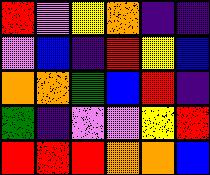[["red", "violet", "yellow", "orange", "indigo", "indigo"], ["violet", "blue", "indigo", "red", "yellow", "blue"], ["orange", "orange", "green", "blue", "red", "indigo"], ["green", "indigo", "violet", "violet", "yellow", "red"], ["red", "red", "red", "orange", "orange", "blue"]]